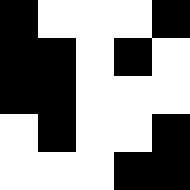[["black", "white", "white", "white", "black"], ["black", "black", "white", "black", "white"], ["black", "black", "white", "white", "white"], ["white", "black", "white", "white", "black"], ["white", "white", "white", "black", "black"]]